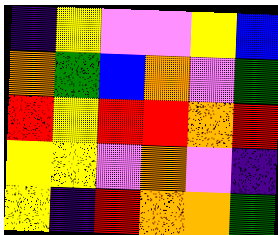[["indigo", "yellow", "violet", "violet", "yellow", "blue"], ["orange", "green", "blue", "orange", "violet", "green"], ["red", "yellow", "red", "red", "orange", "red"], ["yellow", "yellow", "violet", "orange", "violet", "indigo"], ["yellow", "indigo", "red", "orange", "orange", "green"]]